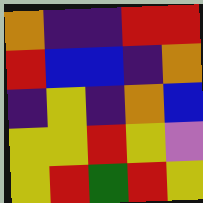[["orange", "indigo", "indigo", "red", "red"], ["red", "blue", "blue", "indigo", "orange"], ["indigo", "yellow", "indigo", "orange", "blue"], ["yellow", "yellow", "red", "yellow", "violet"], ["yellow", "red", "green", "red", "yellow"]]